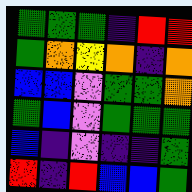[["green", "green", "green", "indigo", "red", "red"], ["green", "orange", "yellow", "orange", "indigo", "orange"], ["blue", "blue", "violet", "green", "green", "orange"], ["green", "blue", "violet", "green", "green", "green"], ["blue", "indigo", "violet", "indigo", "indigo", "green"], ["red", "indigo", "red", "blue", "blue", "green"]]